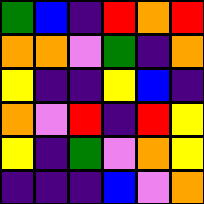[["green", "blue", "indigo", "red", "orange", "red"], ["orange", "orange", "violet", "green", "indigo", "orange"], ["yellow", "indigo", "indigo", "yellow", "blue", "indigo"], ["orange", "violet", "red", "indigo", "red", "yellow"], ["yellow", "indigo", "green", "violet", "orange", "yellow"], ["indigo", "indigo", "indigo", "blue", "violet", "orange"]]